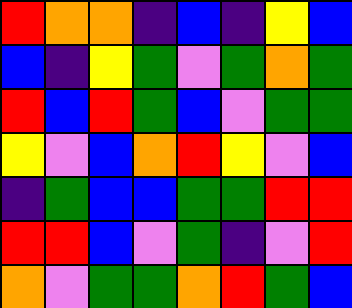[["red", "orange", "orange", "indigo", "blue", "indigo", "yellow", "blue"], ["blue", "indigo", "yellow", "green", "violet", "green", "orange", "green"], ["red", "blue", "red", "green", "blue", "violet", "green", "green"], ["yellow", "violet", "blue", "orange", "red", "yellow", "violet", "blue"], ["indigo", "green", "blue", "blue", "green", "green", "red", "red"], ["red", "red", "blue", "violet", "green", "indigo", "violet", "red"], ["orange", "violet", "green", "green", "orange", "red", "green", "blue"]]